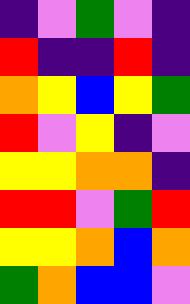[["indigo", "violet", "green", "violet", "indigo"], ["red", "indigo", "indigo", "red", "indigo"], ["orange", "yellow", "blue", "yellow", "green"], ["red", "violet", "yellow", "indigo", "violet"], ["yellow", "yellow", "orange", "orange", "indigo"], ["red", "red", "violet", "green", "red"], ["yellow", "yellow", "orange", "blue", "orange"], ["green", "orange", "blue", "blue", "violet"]]